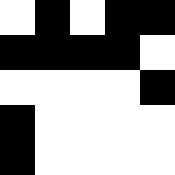[["white", "black", "white", "black", "black"], ["black", "black", "black", "black", "white"], ["white", "white", "white", "white", "black"], ["black", "white", "white", "white", "white"], ["black", "white", "white", "white", "white"]]